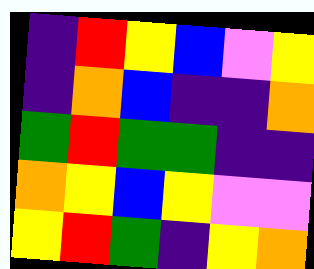[["indigo", "red", "yellow", "blue", "violet", "yellow"], ["indigo", "orange", "blue", "indigo", "indigo", "orange"], ["green", "red", "green", "green", "indigo", "indigo"], ["orange", "yellow", "blue", "yellow", "violet", "violet"], ["yellow", "red", "green", "indigo", "yellow", "orange"]]